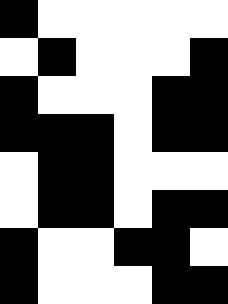[["black", "white", "white", "white", "white", "white"], ["white", "black", "white", "white", "white", "black"], ["black", "white", "white", "white", "black", "black"], ["black", "black", "black", "white", "black", "black"], ["white", "black", "black", "white", "white", "white"], ["white", "black", "black", "white", "black", "black"], ["black", "white", "white", "black", "black", "white"], ["black", "white", "white", "white", "black", "black"]]